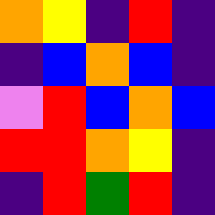[["orange", "yellow", "indigo", "red", "indigo"], ["indigo", "blue", "orange", "blue", "indigo"], ["violet", "red", "blue", "orange", "blue"], ["red", "red", "orange", "yellow", "indigo"], ["indigo", "red", "green", "red", "indigo"]]